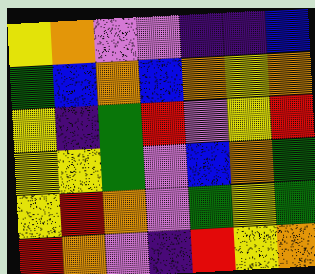[["yellow", "orange", "violet", "violet", "indigo", "indigo", "blue"], ["green", "blue", "orange", "blue", "orange", "yellow", "orange"], ["yellow", "indigo", "green", "red", "violet", "yellow", "red"], ["yellow", "yellow", "green", "violet", "blue", "orange", "green"], ["yellow", "red", "orange", "violet", "green", "yellow", "green"], ["red", "orange", "violet", "indigo", "red", "yellow", "orange"]]